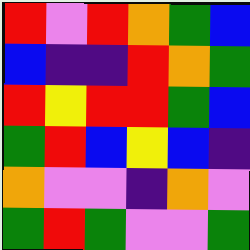[["red", "violet", "red", "orange", "green", "blue"], ["blue", "indigo", "indigo", "red", "orange", "green"], ["red", "yellow", "red", "red", "green", "blue"], ["green", "red", "blue", "yellow", "blue", "indigo"], ["orange", "violet", "violet", "indigo", "orange", "violet"], ["green", "red", "green", "violet", "violet", "green"]]